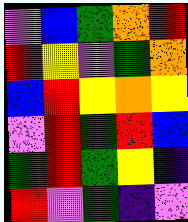[["violet", "blue", "green", "orange", "red"], ["red", "yellow", "violet", "green", "orange"], ["blue", "red", "yellow", "orange", "yellow"], ["violet", "red", "green", "red", "blue"], ["green", "red", "green", "yellow", "indigo"], ["red", "violet", "green", "indigo", "violet"]]